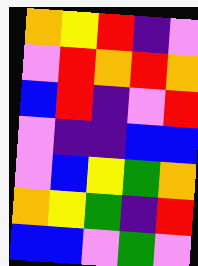[["orange", "yellow", "red", "indigo", "violet"], ["violet", "red", "orange", "red", "orange"], ["blue", "red", "indigo", "violet", "red"], ["violet", "indigo", "indigo", "blue", "blue"], ["violet", "blue", "yellow", "green", "orange"], ["orange", "yellow", "green", "indigo", "red"], ["blue", "blue", "violet", "green", "violet"]]